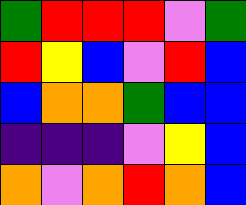[["green", "red", "red", "red", "violet", "green"], ["red", "yellow", "blue", "violet", "red", "blue"], ["blue", "orange", "orange", "green", "blue", "blue"], ["indigo", "indigo", "indigo", "violet", "yellow", "blue"], ["orange", "violet", "orange", "red", "orange", "blue"]]